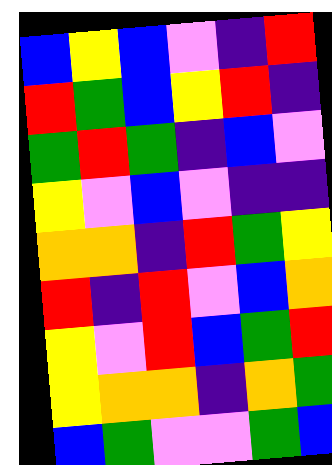[["blue", "yellow", "blue", "violet", "indigo", "red"], ["red", "green", "blue", "yellow", "red", "indigo"], ["green", "red", "green", "indigo", "blue", "violet"], ["yellow", "violet", "blue", "violet", "indigo", "indigo"], ["orange", "orange", "indigo", "red", "green", "yellow"], ["red", "indigo", "red", "violet", "blue", "orange"], ["yellow", "violet", "red", "blue", "green", "red"], ["yellow", "orange", "orange", "indigo", "orange", "green"], ["blue", "green", "violet", "violet", "green", "blue"]]